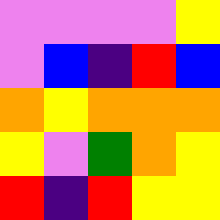[["violet", "violet", "violet", "violet", "yellow"], ["violet", "blue", "indigo", "red", "blue"], ["orange", "yellow", "orange", "orange", "orange"], ["yellow", "violet", "green", "orange", "yellow"], ["red", "indigo", "red", "yellow", "yellow"]]